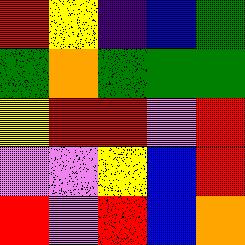[["red", "yellow", "indigo", "blue", "green"], ["green", "orange", "green", "green", "green"], ["yellow", "red", "red", "violet", "red"], ["violet", "violet", "yellow", "blue", "red"], ["red", "violet", "red", "blue", "orange"]]